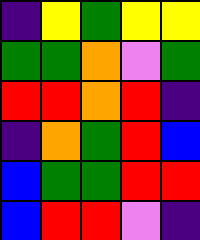[["indigo", "yellow", "green", "yellow", "yellow"], ["green", "green", "orange", "violet", "green"], ["red", "red", "orange", "red", "indigo"], ["indigo", "orange", "green", "red", "blue"], ["blue", "green", "green", "red", "red"], ["blue", "red", "red", "violet", "indigo"]]